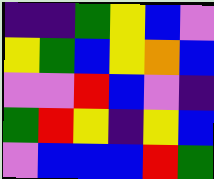[["indigo", "indigo", "green", "yellow", "blue", "violet"], ["yellow", "green", "blue", "yellow", "orange", "blue"], ["violet", "violet", "red", "blue", "violet", "indigo"], ["green", "red", "yellow", "indigo", "yellow", "blue"], ["violet", "blue", "blue", "blue", "red", "green"]]